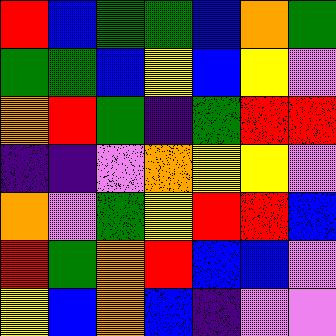[["red", "blue", "green", "green", "blue", "orange", "green"], ["green", "green", "blue", "yellow", "blue", "yellow", "violet"], ["orange", "red", "green", "indigo", "green", "red", "red"], ["indigo", "indigo", "violet", "orange", "yellow", "yellow", "violet"], ["orange", "violet", "green", "yellow", "red", "red", "blue"], ["red", "green", "orange", "red", "blue", "blue", "violet"], ["yellow", "blue", "orange", "blue", "indigo", "violet", "violet"]]